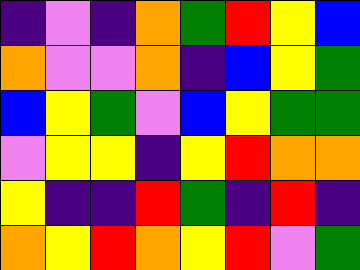[["indigo", "violet", "indigo", "orange", "green", "red", "yellow", "blue"], ["orange", "violet", "violet", "orange", "indigo", "blue", "yellow", "green"], ["blue", "yellow", "green", "violet", "blue", "yellow", "green", "green"], ["violet", "yellow", "yellow", "indigo", "yellow", "red", "orange", "orange"], ["yellow", "indigo", "indigo", "red", "green", "indigo", "red", "indigo"], ["orange", "yellow", "red", "orange", "yellow", "red", "violet", "green"]]